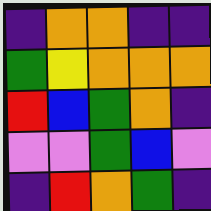[["indigo", "orange", "orange", "indigo", "indigo"], ["green", "yellow", "orange", "orange", "orange"], ["red", "blue", "green", "orange", "indigo"], ["violet", "violet", "green", "blue", "violet"], ["indigo", "red", "orange", "green", "indigo"]]